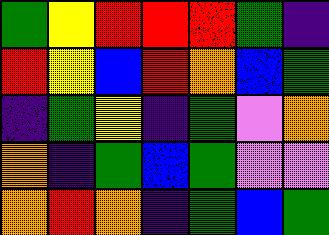[["green", "yellow", "red", "red", "red", "green", "indigo"], ["red", "yellow", "blue", "red", "orange", "blue", "green"], ["indigo", "green", "yellow", "indigo", "green", "violet", "orange"], ["orange", "indigo", "green", "blue", "green", "violet", "violet"], ["orange", "red", "orange", "indigo", "green", "blue", "green"]]